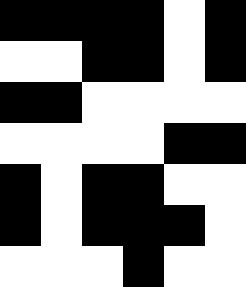[["black", "black", "black", "black", "white", "black"], ["white", "white", "black", "black", "white", "black"], ["black", "black", "white", "white", "white", "white"], ["white", "white", "white", "white", "black", "black"], ["black", "white", "black", "black", "white", "white"], ["black", "white", "black", "black", "black", "white"], ["white", "white", "white", "black", "white", "white"]]